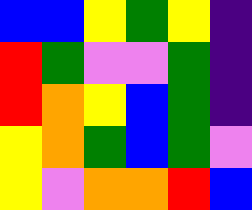[["blue", "blue", "yellow", "green", "yellow", "indigo"], ["red", "green", "violet", "violet", "green", "indigo"], ["red", "orange", "yellow", "blue", "green", "indigo"], ["yellow", "orange", "green", "blue", "green", "violet"], ["yellow", "violet", "orange", "orange", "red", "blue"]]